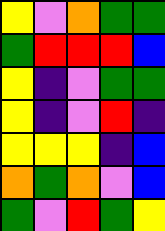[["yellow", "violet", "orange", "green", "green"], ["green", "red", "red", "red", "blue"], ["yellow", "indigo", "violet", "green", "green"], ["yellow", "indigo", "violet", "red", "indigo"], ["yellow", "yellow", "yellow", "indigo", "blue"], ["orange", "green", "orange", "violet", "blue"], ["green", "violet", "red", "green", "yellow"]]